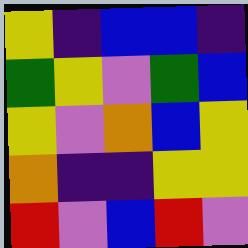[["yellow", "indigo", "blue", "blue", "indigo"], ["green", "yellow", "violet", "green", "blue"], ["yellow", "violet", "orange", "blue", "yellow"], ["orange", "indigo", "indigo", "yellow", "yellow"], ["red", "violet", "blue", "red", "violet"]]